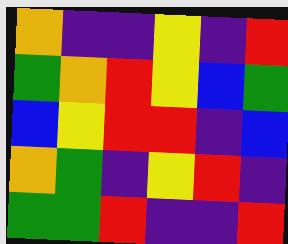[["orange", "indigo", "indigo", "yellow", "indigo", "red"], ["green", "orange", "red", "yellow", "blue", "green"], ["blue", "yellow", "red", "red", "indigo", "blue"], ["orange", "green", "indigo", "yellow", "red", "indigo"], ["green", "green", "red", "indigo", "indigo", "red"]]